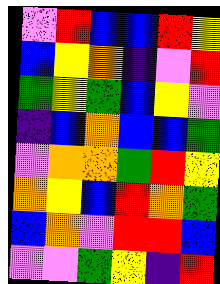[["violet", "red", "blue", "blue", "red", "yellow"], ["blue", "yellow", "orange", "indigo", "violet", "red"], ["green", "yellow", "green", "blue", "yellow", "violet"], ["indigo", "blue", "orange", "blue", "blue", "green"], ["violet", "orange", "orange", "green", "red", "yellow"], ["orange", "yellow", "blue", "red", "orange", "green"], ["blue", "orange", "violet", "red", "red", "blue"], ["violet", "violet", "green", "yellow", "indigo", "red"]]